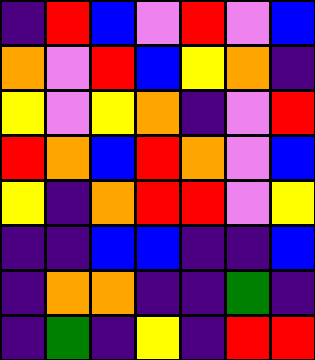[["indigo", "red", "blue", "violet", "red", "violet", "blue"], ["orange", "violet", "red", "blue", "yellow", "orange", "indigo"], ["yellow", "violet", "yellow", "orange", "indigo", "violet", "red"], ["red", "orange", "blue", "red", "orange", "violet", "blue"], ["yellow", "indigo", "orange", "red", "red", "violet", "yellow"], ["indigo", "indigo", "blue", "blue", "indigo", "indigo", "blue"], ["indigo", "orange", "orange", "indigo", "indigo", "green", "indigo"], ["indigo", "green", "indigo", "yellow", "indigo", "red", "red"]]